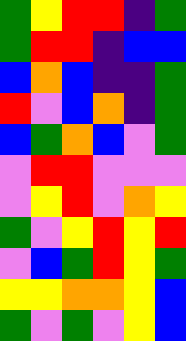[["green", "yellow", "red", "red", "indigo", "green"], ["green", "red", "red", "indigo", "blue", "blue"], ["blue", "orange", "blue", "indigo", "indigo", "green"], ["red", "violet", "blue", "orange", "indigo", "green"], ["blue", "green", "orange", "blue", "violet", "green"], ["violet", "red", "red", "violet", "violet", "violet"], ["violet", "yellow", "red", "violet", "orange", "yellow"], ["green", "violet", "yellow", "red", "yellow", "red"], ["violet", "blue", "green", "red", "yellow", "green"], ["yellow", "yellow", "orange", "orange", "yellow", "blue"], ["green", "violet", "green", "violet", "yellow", "blue"]]